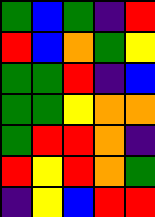[["green", "blue", "green", "indigo", "red"], ["red", "blue", "orange", "green", "yellow"], ["green", "green", "red", "indigo", "blue"], ["green", "green", "yellow", "orange", "orange"], ["green", "red", "red", "orange", "indigo"], ["red", "yellow", "red", "orange", "green"], ["indigo", "yellow", "blue", "red", "red"]]